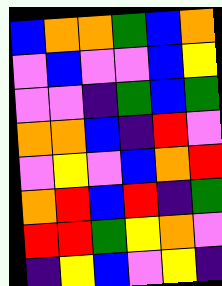[["blue", "orange", "orange", "green", "blue", "orange"], ["violet", "blue", "violet", "violet", "blue", "yellow"], ["violet", "violet", "indigo", "green", "blue", "green"], ["orange", "orange", "blue", "indigo", "red", "violet"], ["violet", "yellow", "violet", "blue", "orange", "red"], ["orange", "red", "blue", "red", "indigo", "green"], ["red", "red", "green", "yellow", "orange", "violet"], ["indigo", "yellow", "blue", "violet", "yellow", "indigo"]]